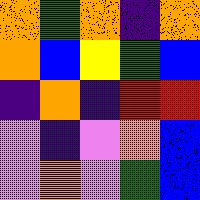[["orange", "green", "orange", "indigo", "orange"], ["orange", "blue", "yellow", "green", "blue"], ["indigo", "orange", "indigo", "red", "red"], ["violet", "indigo", "violet", "orange", "blue"], ["violet", "orange", "violet", "green", "blue"]]